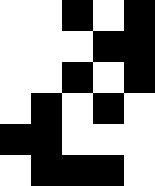[["white", "white", "black", "white", "black"], ["white", "white", "white", "black", "black"], ["white", "white", "black", "white", "black"], ["white", "black", "white", "black", "white"], ["black", "black", "white", "white", "white"], ["white", "black", "black", "black", "white"]]